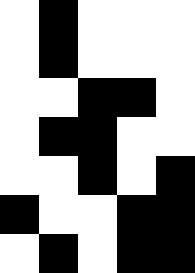[["white", "black", "white", "white", "white"], ["white", "black", "white", "white", "white"], ["white", "white", "black", "black", "white"], ["white", "black", "black", "white", "white"], ["white", "white", "black", "white", "black"], ["black", "white", "white", "black", "black"], ["white", "black", "white", "black", "black"]]